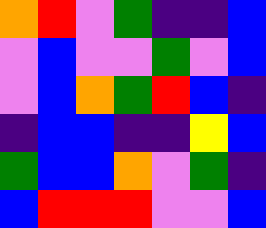[["orange", "red", "violet", "green", "indigo", "indigo", "blue"], ["violet", "blue", "violet", "violet", "green", "violet", "blue"], ["violet", "blue", "orange", "green", "red", "blue", "indigo"], ["indigo", "blue", "blue", "indigo", "indigo", "yellow", "blue"], ["green", "blue", "blue", "orange", "violet", "green", "indigo"], ["blue", "red", "red", "red", "violet", "violet", "blue"]]